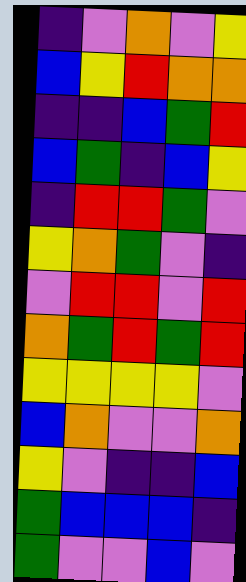[["indigo", "violet", "orange", "violet", "yellow"], ["blue", "yellow", "red", "orange", "orange"], ["indigo", "indigo", "blue", "green", "red"], ["blue", "green", "indigo", "blue", "yellow"], ["indigo", "red", "red", "green", "violet"], ["yellow", "orange", "green", "violet", "indigo"], ["violet", "red", "red", "violet", "red"], ["orange", "green", "red", "green", "red"], ["yellow", "yellow", "yellow", "yellow", "violet"], ["blue", "orange", "violet", "violet", "orange"], ["yellow", "violet", "indigo", "indigo", "blue"], ["green", "blue", "blue", "blue", "indigo"], ["green", "violet", "violet", "blue", "violet"]]